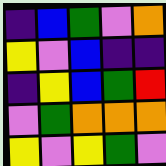[["indigo", "blue", "green", "violet", "orange"], ["yellow", "violet", "blue", "indigo", "indigo"], ["indigo", "yellow", "blue", "green", "red"], ["violet", "green", "orange", "orange", "orange"], ["yellow", "violet", "yellow", "green", "violet"]]